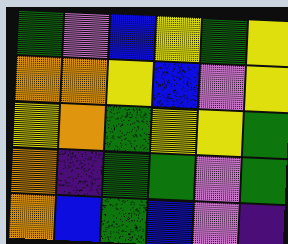[["green", "violet", "blue", "yellow", "green", "yellow"], ["orange", "orange", "yellow", "blue", "violet", "yellow"], ["yellow", "orange", "green", "yellow", "yellow", "green"], ["orange", "indigo", "green", "green", "violet", "green"], ["orange", "blue", "green", "blue", "violet", "indigo"]]